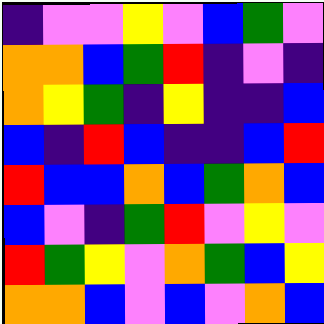[["indigo", "violet", "violet", "yellow", "violet", "blue", "green", "violet"], ["orange", "orange", "blue", "green", "red", "indigo", "violet", "indigo"], ["orange", "yellow", "green", "indigo", "yellow", "indigo", "indigo", "blue"], ["blue", "indigo", "red", "blue", "indigo", "indigo", "blue", "red"], ["red", "blue", "blue", "orange", "blue", "green", "orange", "blue"], ["blue", "violet", "indigo", "green", "red", "violet", "yellow", "violet"], ["red", "green", "yellow", "violet", "orange", "green", "blue", "yellow"], ["orange", "orange", "blue", "violet", "blue", "violet", "orange", "blue"]]